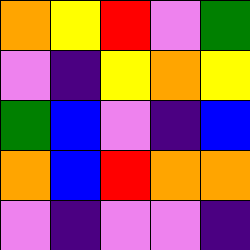[["orange", "yellow", "red", "violet", "green"], ["violet", "indigo", "yellow", "orange", "yellow"], ["green", "blue", "violet", "indigo", "blue"], ["orange", "blue", "red", "orange", "orange"], ["violet", "indigo", "violet", "violet", "indigo"]]